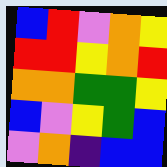[["blue", "red", "violet", "orange", "yellow"], ["red", "red", "yellow", "orange", "red"], ["orange", "orange", "green", "green", "yellow"], ["blue", "violet", "yellow", "green", "blue"], ["violet", "orange", "indigo", "blue", "blue"]]